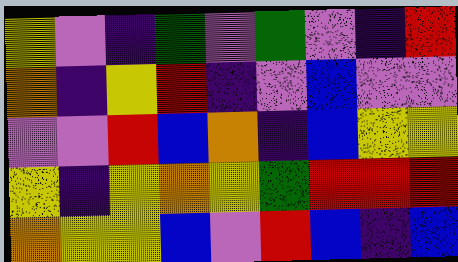[["yellow", "violet", "indigo", "green", "violet", "green", "violet", "indigo", "red"], ["orange", "indigo", "yellow", "red", "indigo", "violet", "blue", "violet", "violet"], ["violet", "violet", "red", "blue", "orange", "indigo", "blue", "yellow", "yellow"], ["yellow", "indigo", "yellow", "orange", "yellow", "green", "red", "red", "red"], ["orange", "yellow", "yellow", "blue", "violet", "red", "blue", "indigo", "blue"]]